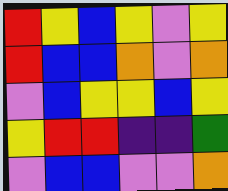[["red", "yellow", "blue", "yellow", "violet", "yellow"], ["red", "blue", "blue", "orange", "violet", "orange"], ["violet", "blue", "yellow", "yellow", "blue", "yellow"], ["yellow", "red", "red", "indigo", "indigo", "green"], ["violet", "blue", "blue", "violet", "violet", "orange"]]